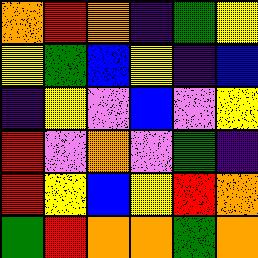[["orange", "red", "orange", "indigo", "green", "yellow"], ["yellow", "green", "blue", "yellow", "indigo", "blue"], ["indigo", "yellow", "violet", "blue", "violet", "yellow"], ["red", "violet", "orange", "violet", "green", "indigo"], ["red", "yellow", "blue", "yellow", "red", "orange"], ["green", "red", "orange", "orange", "green", "orange"]]